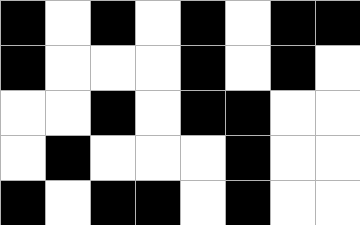[["black", "white", "black", "white", "black", "white", "black", "black"], ["black", "white", "white", "white", "black", "white", "black", "white"], ["white", "white", "black", "white", "black", "black", "white", "white"], ["white", "black", "white", "white", "white", "black", "white", "white"], ["black", "white", "black", "black", "white", "black", "white", "white"]]